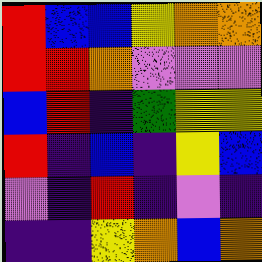[["red", "blue", "blue", "yellow", "orange", "orange"], ["red", "red", "orange", "violet", "violet", "violet"], ["blue", "red", "indigo", "green", "yellow", "yellow"], ["red", "indigo", "blue", "indigo", "yellow", "blue"], ["violet", "indigo", "red", "indigo", "violet", "indigo"], ["indigo", "indigo", "yellow", "orange", "blue", "orange"]]